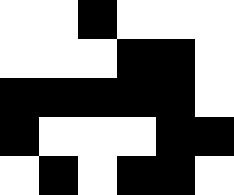[["white", "white", "black", "white", "white", "white"], ["white", "white", "white", "black", "black", "white"], ["black", "black", "black", "black", "black", "white"], ["black", "white", "white", "white", "black", "black"], ["white", "black", "white", "black", "black", "white"]]